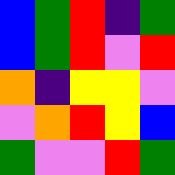[["blue", "green", "red", "indigo", "green"], ["blue", "green", "red", "violet", "red"], ["orange", "indigo", "yellow", "yellow", "violet"], ["violet", "orange", "red", "yellow", "blue"], ["green", "violet", "violet", "red", "green"]]